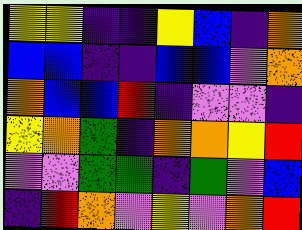[["yellow", "yellow", "indigo", "indigo", "yellow", "blue", "indigo", "orange"], ["blue", "blue", "indigo", "indigo", "blue", "blue", "violet", "orange"], ["orange", "blue", "blue", "red", "indigo", "violet", "violet", "indigo"], ["yellow", "orange", "green", "indigo", "orange", "orange", "yellow", "red"], ["violet", "violet", "green", "green", "indigo", "green", "violet", "blue"], ["indigo", "red", "orange", "violet", "yellow", "violet", "orange", "red"]]